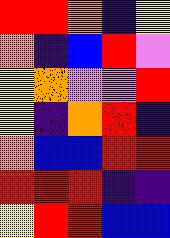[["red", "red", "orange", "indigo", "yellow"], ["orange", "indigo", "blue", "red", "violet"], ["yellow", "orange", "violet", "violet", "red"], ["yellow", "indigo", "orange", "red", "indigo"], ["orange", "blue", "blue", "red", "red"], ["red", "red", "red", "indigo", "indigo"], ["yellow", "red", "red", "blue", "blue"]]